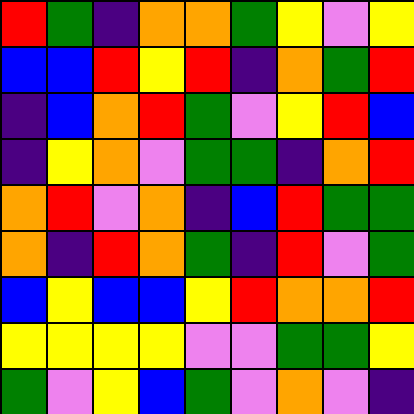[["red", "green", "indigo", "orange", "orange", "green", "yellow", "violet", "yellow"], ["blue", "blue", "red", "yellow", "red", "indigo", "orange", "green", "red"], ["indigo", "blue", "orange", "red", "green", "violet", "yellow", "red", "blue"], ["indigo", "yellow", "orange", "violet", "green", "green", "indigo", "orange", "red"], ["orange", "red", "violet", "orange", "indigo", "blue", "red", "green", "green"], ["orange", "indigo", "red", "orange", "green", "indigo", "red", "violet", "green"], ["blue", "yellow", "blue", "blue", "yellow", "red", "orange", "orange", "red"], ["yellow", "yellow", "yellow", "yellow", "violet", "violet", "green", "green", "yellow"], ["green", "violet", "yellow", "blue", "green", "violet", "orange", "violet", "indigo"]]